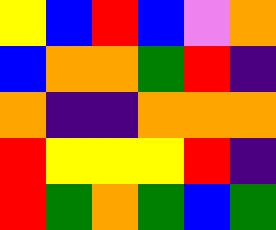[["yellow", "blue", "red", "blue", "violet", "orange"], ["blue", "orange", "orange", "green", "red", "indigo"], ["orange", "indigo", "indigo", "orange", "orange", "orange"], ["red", "yellow", "yellow", "yellow", "red", "indigo"], ["red", "green", "orange", "green", "blue", "green"]]